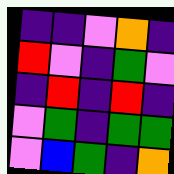[["indigo", "indigo", "violet", "orange", "indigo"], ["red", "violet", "indigo", "green", "violet"], ["indigo", "red", "indigo", "red", "indigo"], ["violet", "green", "indigo", "green", "green"], ["violet", "blue", "green", "indigo", "orange"]]